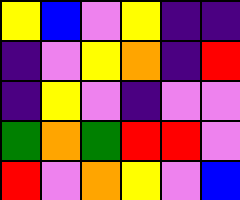[["yellow", "blue", "violet", "yellow", "indigo", "indigo"], ["indigo", "violet", "yellow", "orange", "indigo", "red"], ["indigo", "yellow", "violet", "indigo", "violet", "violet"], ["green", "orange", "green", "red", "red", "violet"], ["red", "violet", "orange", "yellow", "violet", "blue"]]